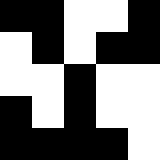[["black", "black", "white", "white", "black"], ["white", "black", "white", "black", "black"], ["white", "white", "black", "white", "white"], ["black", "white", "black", "white", "white"], ["black", "black", "black", "black", "white"]]